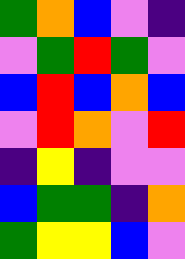[["green", "orange", "blue", "violet", "indigo"], ["violet", "green", "red", "green", "violet"], ["blue", "red", "blue", "orange", "blue"], ["violet", "red", "orange", "violet", "red"], ["indigo", "yellow", "indigo", "violet", "violet"], ["blue", "green", "green", "indigo", "orange"], ["green", "yellow", "yellow", "blue", "violet"]]